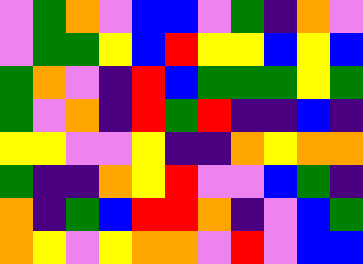[["violet", "green", "orange", "violet", "blue", "blue", "violet", "green", "indigo", "orange", "violet"], ["violet", "green", "green", "yellow", "blue", "red", "yellow", "yellow", "blue", "yellow", "blue"], ["green", "orange", "violet", "indigo", "red", "blue", "green", "green", "green", "yellow", "green"], ["green", "violet", "orange", "indigo", "red", "green", "red", "indigo", "indigo", "blue", "indigo"], ["yellow", "yellow", "violet", "violet", "yellow", "indigo", "indigo", "orange", "yellow", "orange", "orange"], ["green", "indigo", "indigo", "orange", "yellow", "red", "violet", "violet", "blue", "green", "indigo"], ["orange", "indigo", "green", "blue", "red", "red", "orange", "indigo", "violet", "blue", "green"], ["orange", "yellow", "violet", "yellow", "orange", "orange", "violet", "red", "violet", "blue", "blue"]]